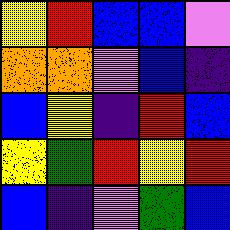[["yellow", "red", "blue", "blue", "violet"], ["orange", "orange", "violet", "blue", "indigo"], ["blue", "yellow", "indigo", "red", "blue"], ["yellow", "green", "red", "yellow", "red"], ["blue", "indigo", "violet", "green", "blue"]]